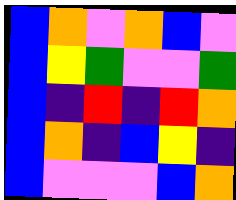[["blue", "orange", "violet", "orange", "blue", "violet"], ["blue", "yellow", "green", "violet", "violet", "green"], ["blue", "indigo", "red", "indigo", "red", "orange"], ["blue", "orange", "indigo", "blue", "yellow", "indigo"], ["blue", "violet", "violet", "violet", "blue", "orange"]]